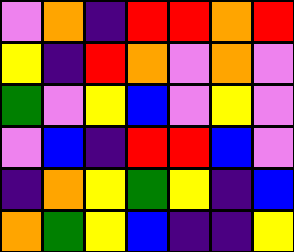[["violet", "orange", "indigo", "red", "red", "orange", "red"], ["yellow", "indigo", "red", "orange", "violet", "orange", "violet"], ["green", "violet", "yellow", "blue", "violet", "yellow", "violet"], ["violet", "blue", "indigo", "red", "red", "blue", "violet"], ["indigo", "orange", "yellow", "green", "yellow", "indigo", "blue"], ["orange", "green", "yellow", "blue", "indigo", "indigo", "yellow"]]